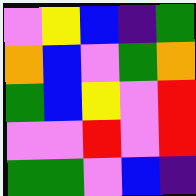[["violet", "yellow", "blue", "indigo", "green"], ["orange", "blue", "violet", "green", "orange"], ["green", "blue", "yellow", "violet", "red"], ["violet", "violet", "red", "violet", "red"], ["green", "green", "violet", "blue", "indigo"]]